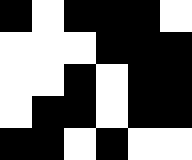[["black", "white", "black", "black", "black", "white"], ["white", "white", "white", "black", "black", "black"], ["white", "white", "black", "white", "black", "black"], ["white", "black", "black", "white", "black", "black"], ["black", "black", "white", "black", "white", "white"]]